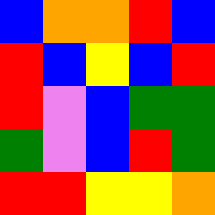[["blue", "orange", "orange", "red", "blue"], ["red", "blue", "yellow", "blue", "red"], ["red", "violet", "blue", "green", "green"], ["green", "violet", "blue", "red", "green"], ["red", "red", "yellow", "yellow", "orange"]]